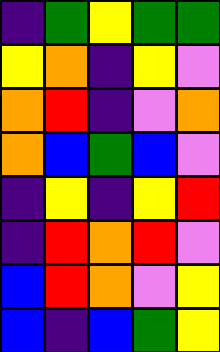[["indigo", "green", "yellow", "green", "green"], ["yellow", "orange", "indigo", "yellow", "violet"], ["orange", "red", "indigo", "violet", "orange"], ["orange", "blue", "green", "blue", "violet"], ["indigo", "yellow", "indigo", "yellow", "red"], ["indigo", "red", "orange", "red", "violet"], ["blue", "red", "orange", "violet", "yellow"], ["blue", "indigo", "blue", "green", "yellow"]]